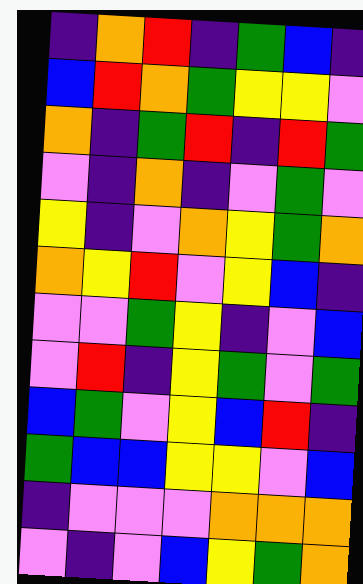[["indigo", "orange", "red", "indigo", "green", "blue", "indigo"], ["blue", "red", "orange", "green", "yellow", "yellow", "violet"], ["orange", "indigo", "green", "red", "indigo", "red", "green"], ["violet", "indigo", "orange", "indigo", "violet", "green", "violet"], ["yellow", "indigo", "violet", "orange", "yellow", "green", "orange"], ["orange", "yellow", "red", "violet", "yellow", "blue", "indigo"], ["violet", "violet", "green", "yellow", "indigo", "violet", "blue"], ["violet", "red", "indigo", "yellow", "green", "violet", "green"], ["blue", "green", "violet", "yellow", "blue", "red", "indigo"], ["green", "blue", "blue", "yellow", "yellow", "violet", "blue"], ["indigo", "violet", "violet", "violet", "orange", "orange", "orange"], ["violet", "indigo", "violet", "blue", "yellow", "green", "orange"]]